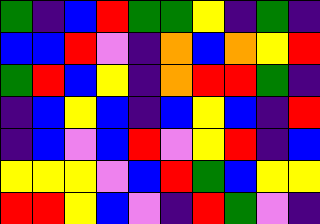[["green", "indigo", "blue", "red", "green", "green", "yellow", "indigo", "green", "indigo"], ["blue", "blue", "red", "violet", "indigo", "orange", "blue", "orange", "yellow", "red"], ["green", "red", "blue", "yellow", "indigo", "orange", "red", "red", "green", "indigo"], ["indigo", "blue", "yellow", "blue", "indigo", "blue", "yellow", "blue", "indigo", "red"], ["indigo", "blue", "violet", "blue", "red", "violet", "yellow", "red", "indigo", "blue"], ["yellow", "yellow", "yellow", "violet", "blue", "red", "green", "blue", "yellow", "yellow"], ["red", "red", "yellow", "blue", "violet", "indigo", "red", "green", "violet", "indigo"]]